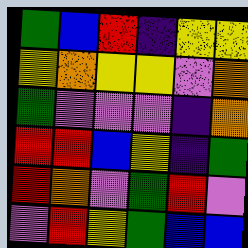[["green", "blue", "red", "indigo", "yellow", "yellow"], ["yellow", "orange", "yellow", "yellow", "violet", "orange"], ["green", "violet", "violet", "violet", "indigo", "orange"], ["red", "red", "blue", "yellow", "indigo", "green"], ["red", "orange", "violet", "green", "red", "violet"], ["violet", "red", "yellow", "green", "blue", "blue"]]